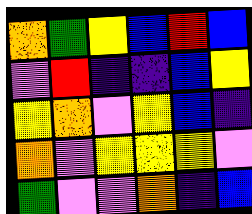[["orange", "green", "yellow", "blue", "red", "blue"], ["violet", "red", "indigo", "indigo", "blue", "yellow"], ["yellow", "orange", "violet", "yellow", "blue", "indigo"], ["orange", "violet", "yellow", "yellow", "yellow", "violet"], ["green", "violet", "violet", "orange", "indigo", "blue"]]